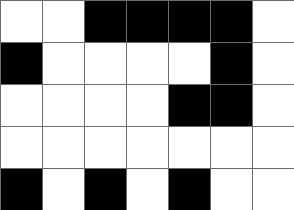[["white", "white", "black", "black", "black", "black", "white"], ["black", "white", "white", "white", "white", "black", "white"], ["white", "white", "white", "white", "black", "black", "white"], ["white", "white", "white", "white", "white", "white", "white"], ["black", "white", "black", "white", "black", "white", "white"]]